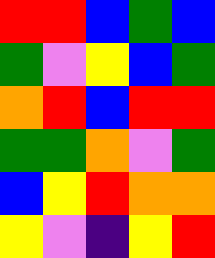[["red", "red", "blue", "green", "blue"], ["green", "violet", "yellow", "blue", "green"], ["orange", "red", "blue", "red", "red"], ["green", "green", "orange", "violet", "green"], ["blue", "yellow", "red", "orange", "orange"], ["yellow", "violet", "indigo", "yellow", "red"]]